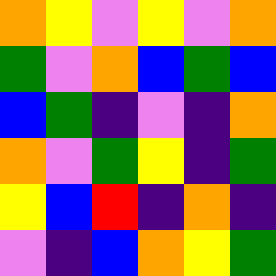[["orange", "yellow", "violet", "yellow", "violet", "orange"], ["green", "violet", "orange", "blue", "green", "blue"], ["blue", "green", "indigo", "violet", "indigo", "orange"], ["orange", "violet", "green", "yellow", "indigo", "green"], ["yellow", "blue", "red", "indigo", "orange", "indigo"], ["violet", "indigo", "blue", "orange", "yellow", "green"]]